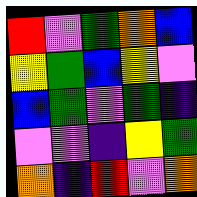[["red", "violet", "green", "orange", "blue"], ["yellow", "green", "blue", "yellow", "violet"], ["blue", "green", "violet", "green", "indigo"], ["violet", "violet", "indigo", "yellow", "green"], ["orange", "indigo", "red", "violet", "orange"]]